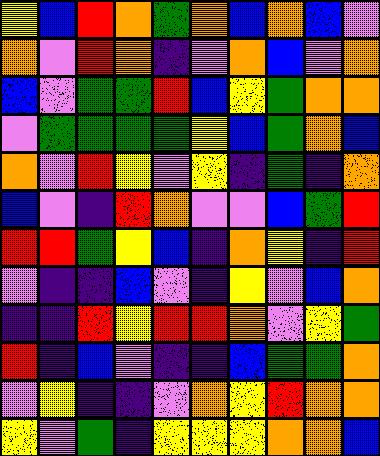[["yellow", "blue", "red", "orange", "green", "orange", "blue", "orange", "blue", "violet"], ["orange", "violet", "red", "orange", "indigo", "violet", "orange", "blue", "violet", "orange"], ["blue", "violet", "green", "green", "red", "blue", "yellow", "green", "orange", "orange"], ["violet", "green", "green", "green", "green", "yellow", "blue", "green", "orange", "blue"], ["orange", "violet", "red", "yellow", "violet", "yellow", "indigo", "green", "indigo", "orange"], ["blue", "violet", "indigo", "red", "orange", "violet", "violet", "blue", "green", "red"], ["red", "red", "green", "yellow", "blue", "indigo", "orange", "yellow", "indigo", "red"], ["violet", "indigo", "indigo", "blue", "violet", "indigo", "yellow", "violet", "blue", "orange"], ["indigo", "indigo", "red", "yellow", "red", "red", "orange", "violet", "yellow", "green"], ["red", "indigo", "blue", "violet", "indigo", "indigo", "blue", "green", "green", "orange"], ["violet", "yellow", "indigo", "indigo", "violet", "orange", "yellow", "red", "orange", "orange"], ["yellow", "violet", "green", "indigo", "yellow", "yellow", "yellow", "orange", "orange", "blue"]]